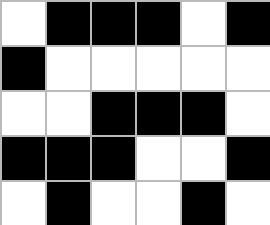[["white", "black", "black", "black", "white", "black"], ["black", "white", "white", "white", "white", "white"], ["white", "white", "black", "black", "black", "white"], ["black", "black", "black", "white", "white", "black"], ["white", "black", "white", "white", "black", "white"]]